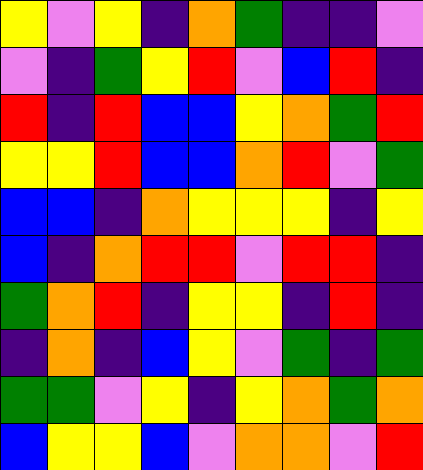[["yellow", "violet", "yellow", "indigo", "orange", "green", "indigo", "indigo", "violet"], ["violet", "indigo", "green", "yellow", "red", "violet", "blue", "red", "indigo"], ["red", "indigo", "red", "blue", "blue", "yellow", "orange", "green", "red"], ["yellow", "yellow", "red", "blue", "blue", "orange", "red", "violet", "green"], ["blue", "blue", "indigo", "orange", "yellow", "yellow", "yellow", "indigo", "yellow"], ["blue", "indigo", "orange", "red", "red", "violet", "red", "red", "indigo"], ["green", "orange", "red", "indigo", "yellow", "yellow", "indigo", "red", "indigo"], ["indigo", "orange", "indigo", "blue", "yellow", "violet", "green", "indigo", "green"], ["green", "green", "violet", "yellow", "indigo", "yellow", "orange", "green", "orange"], ["blue", "yellow", "yellow", "blue", "violet", "orange", "orange", "violet", "red"]]